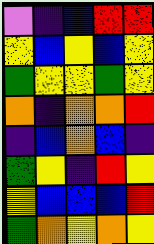[["violet", "indigo", "blue", "red", "red"], ["yellow", "blue", "yellow", "blue", "yellow"], ["green", "yellow", "yellow", "green", "yellow"], ["orange", "indigo", "orange", "orange", "red"], ["indigo", "blue", "orange", "blue", "indigo"], ["green", "yellow", "indigo", "red", "yellow"], ["yellow", "blue", "blue", "blue", "red"], ["green", "orange", "yellow", "orange", "yellow"]]